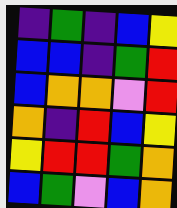[["indigo", "green", "indigo", "blue", "yellow"], ["blue", "blue", "indigo", "green", "red"], ["blue", "orange", "orange", "violet", "red"], ["orange", "indigo", "red", "blue", "yellow"], ["yellow", "red", "red", "green", "orange"], ["blue", "green", "violet", "blue", "orange"]]